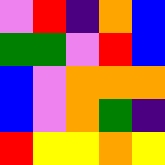[["violet", "red", "indigo", "orange", "blue"], ["green", "green", "violet", "red", "blue"], ["blue", "violet", "orange", "orange", "orange"], ["blue", "violet", "orange", "green", "indigo"], ["red", "yellow", "yellow", "orange", "yellow"]]